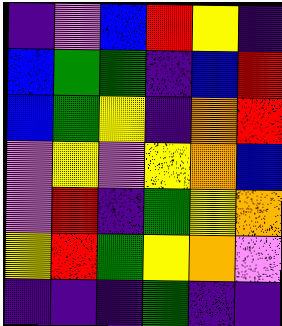[["indigo", "violet", "blue", "red", "yellow", "indigo"], ["blue", "green", "green", "indigo", "blue", "red"], ["blue", "green", "yellow", "indigo", "orange", "red"], ["violet", "yellow", "violet", "yellow", "orange", "blue"], ["violet", "red", "indigo", "green", "yellow", "orange"], ["yellow", "red", "green", "yellow", "orange", "violet"], ["indigo", "indigo", "indigo", "green", "indigo", "indigo"]]